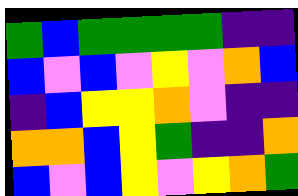[["green", "blue", "green", "green", "green", "green", "indigo", "indigo"], ["blue", "violet", "blue", "violet", "yellow", "violet", "orange", "blue"], ["indigo", "blue", "yellow", "yellow", "orange", "violet", "indigo", "indigo"], ["orange", "orange", "blue", "yellow", "green", "indigo", "indigo", "orange"], ["blue", "violet", "blue", "yellow", "violet", "yellow", "orange", "green"]]